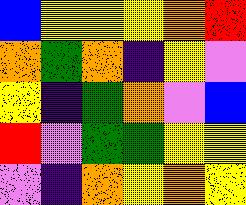[["blue", "yellow", "yellow", "yellow", "orange", "red"], ["orange", "green", "orange", "indigo", "yellow", "violet"], ["yellow", "indigo", "green", "orange", "violet", "blue"], ["red", "violet", "green", "green", "yellow", "yellow"], ["violet", "indigo", "orange", "yellow", "orange", "yellow"]]